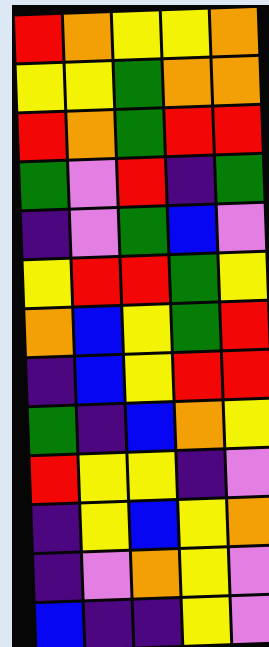[["red", "orange", "yellow", "yellow", "orange"], ["yellow", "yellow", "green", "orange", "orange"], ["red", "orange", "green", "red", "red"], ["green", "violet", "red", "indigo", "green"], ["indigo", "violet", "green", "blue", "violet"], ["yellow", "red", "red", "green", "yellow"], ["orange", "blue", "yellow", "green", "red"], ["indigo", "blue", "yellow", "red", "red"], ["green", "indigo", "blue", "orange", "yellow"], ["red", "yellow", "yellow", "indigo", "violet"], ["indigo", "yellow", "blue", "yellow", "orange"], ["indigo", "violet", "orange", "yellow", "violet"], ["blue", "indigo", "indigo", "yellow", "violet"]]